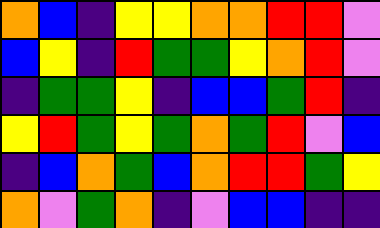[["orange", "blue", "indigo", "yellow", "yellow", "orange", "orange", "red", "red", "violet"], ["blue", "yellow", "indigo", "red", "green", "green", "yellow", "orange", "red", "violet"], ["indigo", "green", "green", "yellow", "indigo", "blue", "blue", "green", "red", "indigo"], ["yellow", "red", "green", "yellow", "green", "orange", "green", "red", "violet", "blue"], ["indigo", "blue", "orange", "green", "blue", "orange", "red", "red", "green", "yellow"], ["orange", "violet", "green", "orange", "indigo", "violet", "blue", "blue", "indigo", "indigo"]]